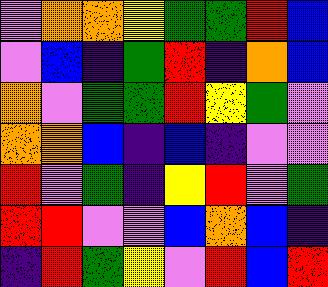[["violet", "orange", "orange", "yellow", "green", "green", "red", "blue"], ["violet", "blue", "indigo", "green", "red", "indigo", "orange", "blue"], ["orange", "violet", "green", "green", "red", "yellow", "green", "violet"], ["orange", "orange", "blue", "indigo", "blue", "indigo", "violet", "violet"], ["red", "violet", "green", "indigo", "yellow", "red", "violet", "green"], ["red", "red", "violet", "violet", "blue", "orange", "blue", "indigo"], ["indigo", "red", "green", "yellow", "violet", "red", "blue", "red"]]